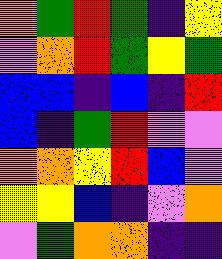[["orange", "green", "red", "green", "indigo", "yellow"], ["violet", "orange", "red", "green", "yellow", "green"], ["blue", "blue", "indigo", "blue", "indigo", "red"], ["blue", "indigo", "green", "red", "violet", "violet"], ["orange", "orange", "yellow", "red", "blue", "violet"], ["yellow", "yellow", "blue", "indigo", "violet", "orange"], ["violet", "green", "orange", "orange", "indigo", "indigo"]]